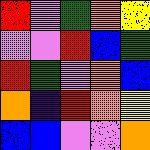[["red", "violet", "green", "orange", "yellow"], ["violet", "violet", "red", "blue", "green"], ["red", "green", "violet", "orange", "blue"], ["orange", "indigo", "red", "orange", "yellow"], ["blue", "blue", "violet", "violet", "orange"]]